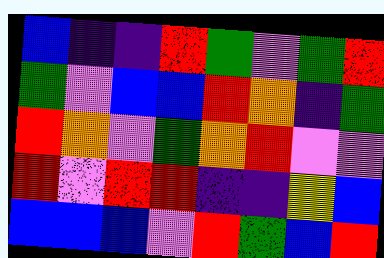[["blue", "indigo", "indigo", "red", "green", "violet", "green", "red"], ["green", "violet", "blue", "blue", "red", "orange", "indigo", "green"], ["red", "orange", "violet", "green", "orange", "red", "violet", "violet"], ["red", "violet", "red", "red", "indigo", "indigo", "yellow", "blue"], ["blue", "blue", "blue", "violet", "red", "green", "blue", "red"]]